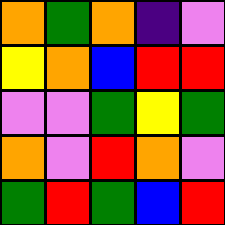[["orange", "green", "orange", "indigo", "violet"], ["yellow", "orange", "blue", "red", "red"], ["violet", "violet", "green", "yellow", "green"], ["orange", "violet", "red", "orange", "violet"], ["green", "red", "green", "blue", "red"]]